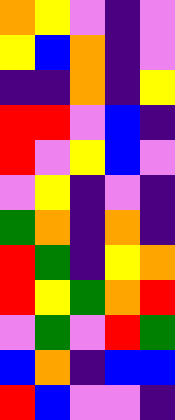[["orange", "yellow", "violet", "indigo", "violet"], ["yellow", "blue", "orange", "indigo", "violet"], ["indigo", "indigo", "orange", "indigo", "yellow"], ["red", "red", "violet", "blue", "indigo"], ["red", "violet", "yellow", "blue", "violet"], ["violet", "yellow", "indigo", "violet", "indigo"], ["green", "orange", "indigo", "orange", "indigo"], ["red", "green", "indigo", "yellow", "orange"], ["red", "yellow", "green", "orange", "red"], ["violet", "green", "violet", "red", "green"], ["blue", "orange", "indigo", "blue", "blue"], ["red", "blue", "violet", "violet", "indigo"]]